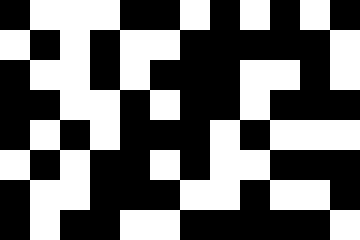[["black", "white", "white", "white", "black", "black", "white", "black", "white", "black", "white", "black"], ["white", "black", "white", "black", "white", "white", "black", "black", "black", "black", "black", "white"], ["black", "white", "white", "black", "white", "black", "black", "black", "white", "white", "black", "white"], ["black", "black", "white", "white", "black", "white", "black", "black", "white", "black", "black", "black"], ["black", "white", "black", "white", "black", "black", "black", "white", "black", "white", "white", "white"], ["white", "black", "white", "black", "black", "white", "black", "white", "white", "black", "black", "black"], ["black", "white", "white", "black", "black", "black", "white", "white", "black", "white", "white", "black"], ["black", "white", "black", "black", "white", "white", "black", "black", "black", "black", "black", "white"]]